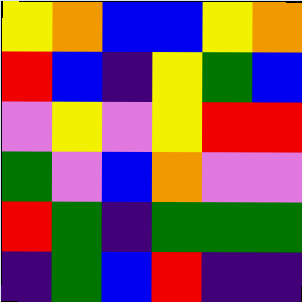[["yellow", "orange", "blue", "blue", "yellow", "orange"], ["red", "blue", "indigo", "yellow", "green", "blue"], ["violet", "yellow", "violet", "yellow", "red", "red"], ["green", "violet", "blue", "orange", "violet", "violet"], ["red", "green", "indigo", "green", "green", "green"], ["indigo", "green", "blue", "red", "indigo", "indigo"]]